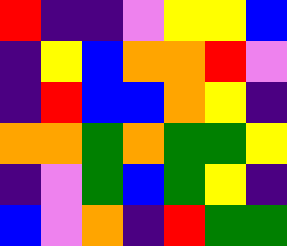[["red", "indigo", "indigo", "violet", "yellow", "yellow", "blue"], ["indigo", "yellow", "blue", "orange", "orange", "red", "violet"], ["indigo", "red", "blue", "blue", "orange", "yellow", "indigo"], ["orange", "orange", "green", "orange", "green", "green", "yellow"], ["indigo", "violet", "green", "blue", "green", "yellow", "indigo"], ["blue", "violet", "orange", "indigo", "red", "green", "green"]]